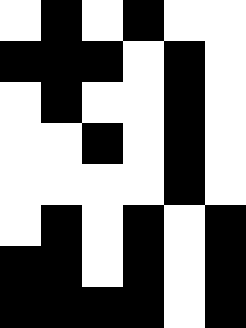[["white", "black", "white", "black", "white", "white"], ["black", "black", "black", "white", "black", "white"], ["white", "black", "white", "white", "black", "white"], ["white", "white", "black", "white", "black", "white"], ["white", "white", "white", "white", "black", "white"], ["white", "black", "white", "black", "white", "black"], ["black", "black", "white", "black", "white", "black"], ["black", "black", "black", "black", "white", "black"]]